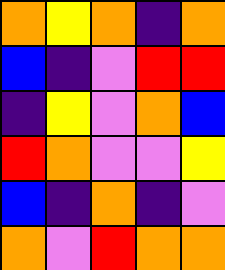[["orange", "yellow", "orange", "indigo", "orange"], ["blue", "indigo", "violet", "red", "red"], ["indigo", "yellow", "violet", "orange", "blue"], ["red", "orange", "violet", "violet", "yellow"], ["blue", "indigo", "orange", "indigo", "violet"], ["orange", "violet", "red", "orange", "orange"]]